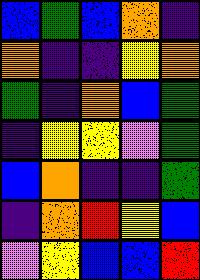[["blue", "green", "blue", "orange", "indigo"], ["orange", "indigo", "indigo", "yellow", "orange"], ["green", "indigo", "orange", "blue", "green"], ["indigo", "yellow", "yellow", "violet", "green"], ["blue", "orange", "indigo", "indigo", "green"], ["indigo", "orange", "red", "yellow", "blue"], ["violet", "yellow", "blue", "blue", "red"]]